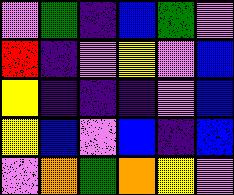[["violet", "green", "indigo", "blue", "green", "violet"], ["red", "indigo", "violet", "yellow", "violet", "blue"], ["yellow", "indigo", "indigo", "indigo", "violet", "blue"], ["yellow", "blue", "violet", "blue", "indigo", "blue"], ["violet", "orange", "green", "orange", "yellow", "violet"]]